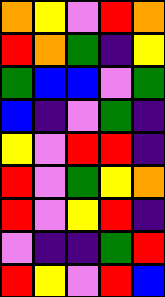[["orange", "yellow", "violet", "red", "orange"], ["red", "orange", "green", "indigo", "yellow"], ["green", "blue", "blue", "violet", "green"], ["blue", "indigo", "violet", "green", "indigo"], ["yellow", "violet", "red", "red", "indigo"], ["red", "violet", "green", "yellow", "orange"], ["red", "violet", "yellow", "red", "indigo"], ["violet", "indigo", "indigo", "green", "red"], ["red", "yellow", "violet", "red", "blue"]]